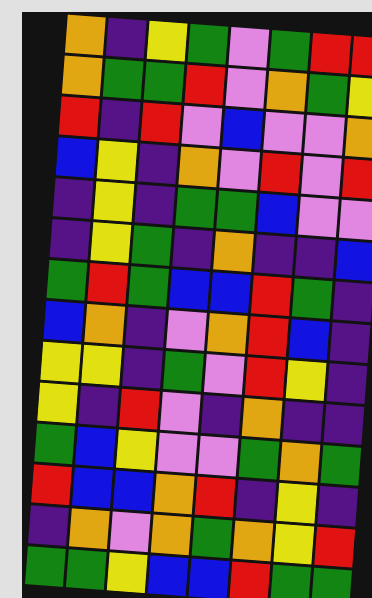[["orange", "indigo", "yellow", "green", "violet", "green", "red", "red"], ["orange", "green", "green", "red", "violet", "orange", "green", "yellow"], ["red", "indigo", "red", "violet", "blue", "violet", "violet", "orange"], ["blue", "yellow", "indigo", "orange", "violet", "red", "violet", "red"], ["indigo", "yellow", "indigo", "green", "green", "blue", "violet", "violet"], ["indigo", "yellow", "green", "indigo", "orange", "indigo", "indigo", "blue"], ["green", "red", "green", "blue", "blue", "red", "green", "indigo"], ["blue", "orange", "indigo", "violet", "orange", "red", "blue", "indigo"], ["yellow", "yellow", "indigo", "green", "violet", "red", "yellow", "indigo"], ["yellow", "indigo", "red", "violet", "indigo", "orange", "indigo", "indigo"], ["green", "blue", "yellow", "violet", "violet", "green", "orange", "green"], ["red", "blue", "blue", "orange", "red", "indigo", "yellow", "indigo"], ["indigo", "orange", "violet", "orange", "green", "orange", "yellow", "red"], ["green", "green", "yellow", "blue", "blue", "red", "green", "green"]]